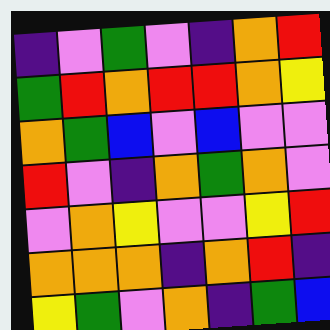[["indigo", "violet", "green", "violet", "indigo", "orange", "red"], ["green", "red", "orange", "red", "red", "orange", "yellow"], ["orange", "green", "blue", "violet", "blue", "violet", "violet"], ["red", "violet", "indigo", "orange", "green", "orange", "violet"], ["violet", "orange", "yellow", "violet", "violet", "yellow", "red"], ["orange", "orange", "orange", "indigo", "orange", "red", "indigo"], ["yellow", "green", "violet", "orange", "indigo", "green", "blue"]]